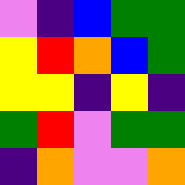[["violet", "indigo", "blue", "green", "green"], ["yellow", "red", "orange", "blue", "green"], ["yellow", "yellow", "indigo", "yellow", "indigo"], ["green", "red", "violet", "green", "green"], ["indigo", "orange", "violet", "violet", "orange"]]